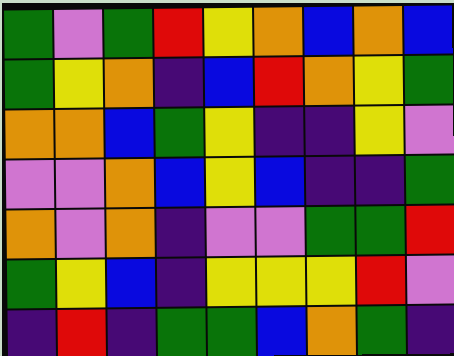[["green", "violet", "green", "red", "yellow", "orange", "blue", "orange", "blue"], ["green", "yellow", "orange", "indigo", "blue", "red", "orange", "yellow", "green"], ["orange", "orange", "blue", "green", "yellow", "indigo", "indigo", "yellow", "violet"], ["violet", "violet", "orange", "blue", "yellow", "blue", "indigo", "indigo", "green"], ["orange", "violet", "orange", "indigo", "violet", "violet", "green", "green", "red"], ["green", "yellow", "blue", "indigo", "yellow", "yellow", "yellow", "red", "violet"], ["indigo", "red", "indigo", "green", "green", "blue", "orange", "green", "indigo"]]